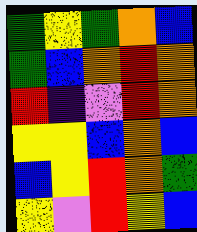[["green", "yellow", "green", "orange", "blue"], ["green", "blue", "orange", "red", "orange"], ["red", "indigo", "violet", "red", "orange"], ["yellow", "yellow", "blue", "orange", "blue"], ["blue", "yellow", "red", "orange", "green"], ["yellow", "violet", "red", "yellow", "blue"]]